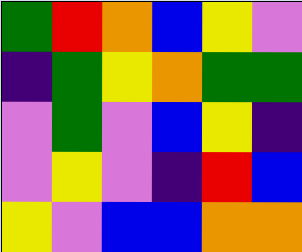[["green", "red", "orange", "blue", "yellow", "violet"], ["indigo", "green", "yellow", "orange", "green", "green"], ["violet", "green", "violet", "blue", "yellow", "indigo"], ["violet", "yellow", "violet", "indigo", "red", "blue"], ["yellow", "violet", "blue", "blue", "orange", "orange"]]